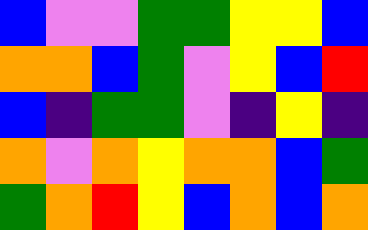[["blue", "violet", "violet", "green", "green", "yellow", "yellow", "blue"], ["orange", "orange", "blue", "green", "violet", "yellow", "blue", "red"], ["blue", "indigo", "green", "green", "violet", "indigo", "yellow", "indigo"], ["orange", "violet", "orange", "yellow", "orange", "orange", "blue", "green"], ["green", "orange", "red", "yellow", "blue", "orange", "blue", "orange"]]